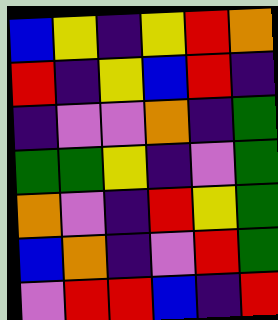[["blue", "yellow", "indigo", "yellow", "red", "orange"], ["red", "indigo", "yellow", "blue", "red", "indigo"], ["indigo", "violet", "violet", "orange", "indigo", "green"], ["green", "green", "yellow", "indigo", "violet", "green"], ["orange", "violet", "indigo", "red", "yellow", "green"], ["blue", "orange", "indigo", "violet", "red", "green"], ["violet", "red", "red", "blue", "indigo", "red"]]